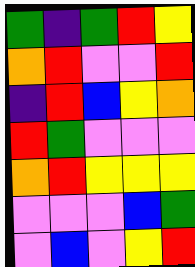[["green", "indigo", "green", "red", "yellow"], ["orange", "red", "violet", "violet", "red"], ["indigo", "red", "blue", "yellow", "orange"], ["red", "green", "violet", "violet", "violet"], ["orange", "red", "yellow", "yellow", "yellow"], ["violet", "violet", "violet", "blue", "green"], ["violet", "blue", "violet", "yellow", "red"]]